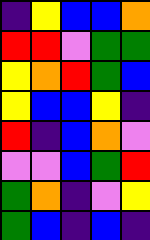[["indigo", "yellow", "blue", "blue", "orange"], ["red", "red", "violet", "green", "green"], ["yellow", "orange", "red", "green", "blue"], ["yellow", "blue", "blue", "yellow", "indigo"], ["red", "indigo", "blue", "orange", "violet"], ["violet", "violet", "blue", "green", "red"], ["green", "orange", "indigo", "violet", "yellow"], ["green", "blue", "indigo", "blue", "indigo"]]